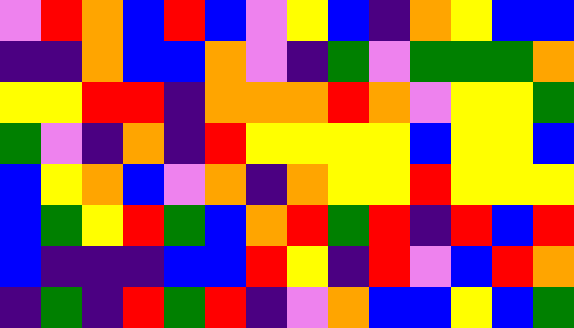[["violet", "red", "orange", "blue", "red", "blue", "violet", "yellow", "blue", "indigo", "orange", "yellow", "blue", "blue"], ["indigo", "indigo", "orange", "blue", "blue", "orange", "violet", "indigo", "green", "violet", "green", "green", "green", "orange"], ["yellow", "yellow", "red", "red", "indigo", "orange", "orange", "orange", "red", "orange", "violet", "yellow", "yellow", "green"], ["green", "violet", "indigo", "orange", "indigo", "red", "yellow", "yellow", "yellow", "yellow", "blue", "yellow", "yellow", "blue"], ["blue", "yellow", "orange", "blue", "violet", "orange", "indigo", "orange", "yellow", "yellow", "red", "yellow", "yellow", "yellow"], ["blue", "green", "yellow", "red", "green", "blue", "orange", "red", "green", "red", "indigo", "red", "blue", "red"], ["blue", "indigo", "indigo", "indigo", "blue", "blue", "red", "yellow", "indigo", "red", "violet", "blue", "red", "orange"], ["indigo", "green", "indigo", "red", "green", "red", "indigo", "violet", "orange", "blue", "blue", "yellow", "blue", "green"]]